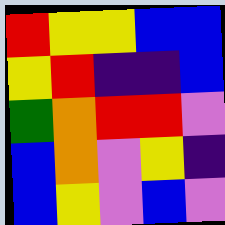[["red", "yellow", "yellow", "blue", "blue"], ["yellow", "red", "indigo", "indigo", "blue"], ["green", "orange", "red", "red", "violet"], ["blue", "orange", "violet", "yellow", "indigo"], ["blue", "yellow", "violet", "blue", "violet"]]